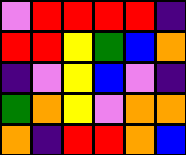[["violet", "red", "red", "red", "red", "indigo"], ["red", "red", "yellow", "green", "blue", "orange"], ["indigo", "violet", "yellow", "blue", "violet", "indigo"], ["green", "orange", "yellow", "violet", "orange", "orange"], ["orange", "indigo", "red", "red", "orange", "blue"]]